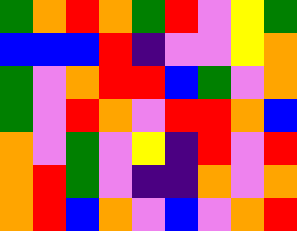[["green", "orange", "red", "orange", "green", "red", "violet", "yellow", "green"], ["blue", "blue", "blue", "red", "indigo", "violet", "violet", "yellow", "orange"], ["green", "violet", "orange", "red", "red", "blue", "green", "violet", "orange"], ["green", "violet", "red", "orange", "violet", "red", "red", "orange", "blue"], ["orange", "violet", "green", "violet", "yellow", "indigo", "red", "violet", "red"], ["orange", "red", "green", "violet", "indigo", "indigo", "orange", "violet", "orange"], ["orange", "red", "blue", "orange", "violet", "blue", "violet", "orange", "red"]]